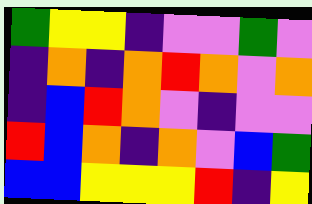[["green", "yellow", "yellow", "indigo", "violet", "violet", "green", "violet"], ["indigo", "orange", "indigo", "orange", "red", "orange", "violet", "orange"], ["indigo", "blue", "red", "orange", "violet", "indigo", "violet", "violet"], ["red", "blue", "orange", "indigo", "orange", "violet", "blue", "green"], ["blue", "blue", "yellow", "yellow", "yellow", "red", "indigo", "yellow"]]